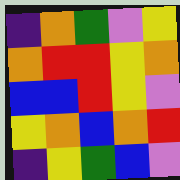[["indigo", "orange", "green", "violet", "yellow"], ["orange", "red", "red", "yellow", "orange"], ["blue", "blue", "red", "yellow", "violet"], ["yellow", "orange", "blue", "orange", "red"], ["indigo", "yellow", "green", "blue", "violet"]]